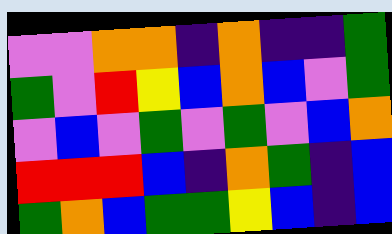[["violet", "violet", "orange", "orange", "indigo", "orange", "indigo", "indigo", "green"], ["green", "violet", "red", "yellow", "blue", "orange", "blue", "violet", "green"], ["violet", "blue", "violet", "green", "violet", "green", "violet", "blue", "orange"], ["red", "red", "red", "blue", "indigo", "orange", "green", "indigo", "blue"], ["green", "orange", "blue", "green", "green", "yellow", "blue", "indigo", "blue"]]